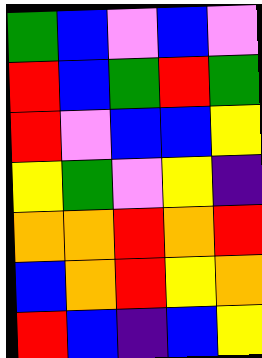[["green", "blue", "violet", "blue", "violet"], ["red", "blue", "green", "red", "green"], ["red", "violet", "blue", "blue", "yellow"], ["yellow", "green", "violet", "yellow", "indigo"], ["orange", "orange", "red", "orange", "red"], ["blue", "orange", "red", "yellow", "orange"], ["red", "blue", "indigo", "blue", "yellow"]]